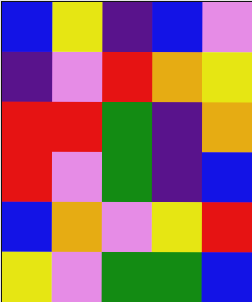[["blue", "yellow", "indigo", "blue", "violet"], ["indigo", "violet", "red", "orange", "yellow"], ["red", "red", "green", "indigo", "orange"], ["red", "violet", "green", "indigo", "blue"], ["blue", "orange", "violet", "yellow", "red"], ["yellow", "violet", "green", "green", "blue"]]